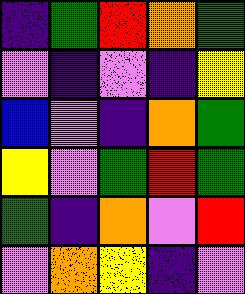[["indigo", "green", "red", "orange", "green"], ["violet", "indigo", "violet", "indigo", "yellow"], ["blue", "violet", "indigo", "orange", "green"], ["yellow", "violet", "green", "red", "green"], ["green", "indigo", "orange", "violet", "red"], ["violet", "orange", "yellow", "indigo", "violet"]]